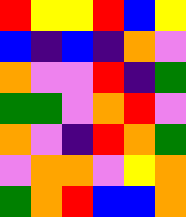[["red", "yellow", "yellow", "red", "blue", "yellow"], ["blue", "indigo", "blue", "indigo", "orange", "violet"], ["orange", "violet", "violet", "red", "indigo", "green"], ["green", "green", "violet", "orange", "red", "violet"], ["orange", "violet", "indigo", "red", "orange", "green"], ["violet", "orange", "orange", "violet", "yellow", "orange"], ["green", "orange", "red", "blue", "blue", "orange"]]